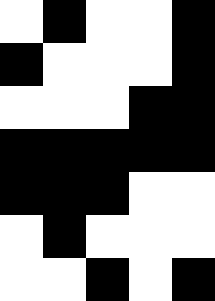[["white", "black", "white", "white", "black"], ["black", "white", "white", "white", "black"], ["white", "white", "white", "black", "black"], ["black", "black", "black", "black", "black"], ["black", "black", "black", "white", "white"], ["white", "black", "white", "white", "white"], ["white", "white", "black", "white", "black"]]